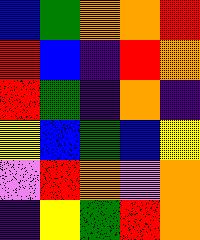[["blue", "green", "orange", "orange", "red"], ["red", "blue", "indigo", "red", "orange"], ["red", "green", "indigo", "orange", "indigo"], ["yellow", "blue", "green", "blue", "yellow"], ["violet", "red", "orange", "violet", "orange"], ["indigo", "yellow", "green", "red", "orange"]]